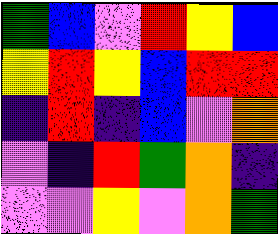[["green", "blue", "violet", "red", "yellow", "blue"], ["yellow", "red", "yellow", "blue", "red", "red"], ["indigo", "red", "indigo", "blue", "violet", "orange"], ["violet", "indigo", "red", "green", "orange", "indigo"], ["violet", "violet", "yellow", "violet", "orange", "green"]]